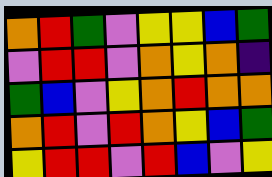[["orange", "red", "green", "violet", "yellow", "yellow", "blue", "green"], ["violet", "red", "red", "violet", "orange", "yellow", "orange", "indigo"], ["green", "blue", "violet", "yellow", "orange", "red", "orange", "orange"], ["orange", "red", "violet", "red", "orange", "yellow", "blue", "green"], ["yellow", "red", "red", "violet", "red", "blue", "violet", "yellow"]]